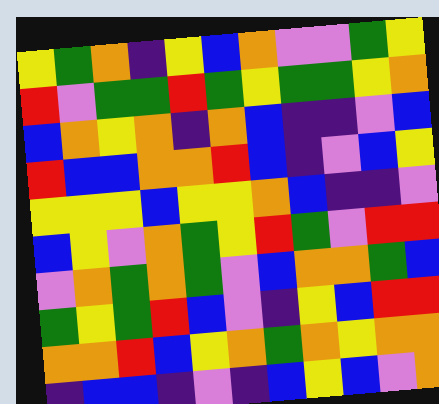[["yellow", "green", "orange", "indigo", "yellow", "blue", "orange", "violet", "violet", "green", "yellow"], ["red", "violet", "green", "green", "red", "green", "yellow", "green", "green", "yellow", "orange"], ["blue", "orange", "yellow", "orange", "indigo", "orange", "blue", "indigo", "indigo", "violet", "blue"], ["red", "blue", "blue", "orange", "orange", "red", "blue", "indigo", "violet", "blue", "yellow"], ["yellow", "yellow", "yellow", "blue", "yellow", "yellow", "orange", "blue", "indigo", "indigo", "violet"], ["blue", "yellow", "violet", "orange", "green", "yellow", "red", "green", "violet", "red", "red"], ["violet", "orange", "green", "orange", "green", "violet", "blue", "orange", "orange", "green", "blue"], ["green", "yellow", "green", "red", "blue", "violet", "indigo", "yellow", "blue", "red", "red"], ["orange", "orange", "red", "blue", "yellow", "orange", "green", "orange", "yellow", "orange", "orange"], ["indigo", "blue", "blue", "indigo", "violet", "indigo", "blue", "yellow", "blue", "violet", "orange"]]